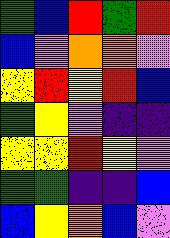[["green", "blue", "red", "green", "red"], ["blue", "violet", "orange", "orange", "violet"], ["yellow", "red", "yellow", "red", "blue"], ["green", "yellow", "violet", "indigo", "indigo"], ["yellow", "yellow", "red", "yellow", "violet"], ["green", "green", "indigo", "indigo", "blue"], ["blue", "yellow", "orange", "blue", "violet"]]